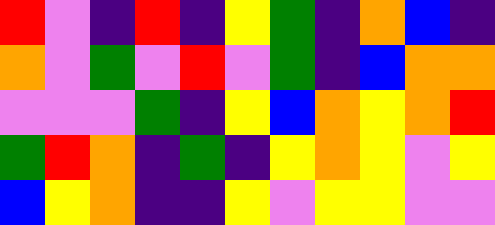[["red", "violet", "indigo", "red", "indigo", "yellow", "green", "indigo", "orange", "blue", "indigo"], ["orange", "violet", "green", "violet", "red", "violet", "green", "indigo", "blue", "orange", "orange"], ["violet", "violet", "violet", "green", "indigo", "yellow", "blue", "orange", "yellow", "orange", "red"], ["green", "red", "orange", "indigo", "green", "indigo", "yellow", "orange", "yellow", "violet", "yellow"], ["blue", "yellow", "orange", "indigo", "indigo", "yellow", "violet", "yellow", "yellow", "violet", "violet"]]